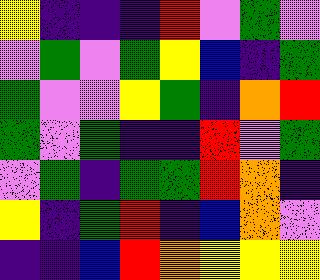[["yellow", "indigo", "indigo", "indigo", "red", "violet", "green", "violet"], ["violet", "green", "violet", "green", "yellow", "blue", "indigo", "green"], ["green", "violet", "violet", "yellow", "green", "indigo", "orange", "red"], ["green", "violet", "green", "indigo", "indigo", "red", "violet", "green"], ["violet", "green", "indigo", "green", "green", "red", "orange", "indigo"], ["yellow", "indigo", "green", "red", "indigo", "blue", "orange", "violet"], ["indigo", "indigo", "blue", "red", "orange", "yellow", "yellow", "yellow"]]